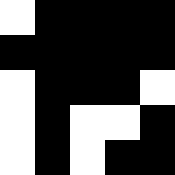[["white", "black", "black", "black", "black"], ["black", "black", "black", "black", "black"], ["white", "black", "black", "black", "white"], ["white", "black", "white", "white", "black"], ["white", "black", "white", "black", "black"]]